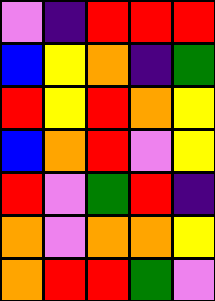[["violet", "indigo", "red", "red", "red"], ["blue", "yellow", "orange", "indigo", "green"], ["red", "yellow", "red", "orange", "yellow"], ["blue", "orange", "red", "violet", "yellow"], ["red", "violet", "green", "red", "indigo"], ["orange", "violet", "orange", "orange", "yellow"], ["orange", "red", "red", "green", "violet"]]